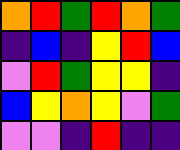[["orange", "red", "green", "red", "orange", "green"], ["indigo", "blue", "indigo", "yellow", "red", "blue"], ["violet", "red", "green", "yellow", "yellow", "indigo"], ["blue", "yellow", "orange", "yellow", "violet", "green"], ["violet", "violet", "indigo", "red", "indigo", "indigo"]]